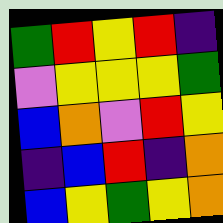[["green", "red", "yellow", "red", "indigo"], ["violet", "yellow", "yellow", "yellow", "green"], ["blue", "orange", "violet", "red", "yellow"], ["indigo", "blue", "red", "indigo", "orange"], ["blue", "yellow", "green", "yellow", "orange"]]